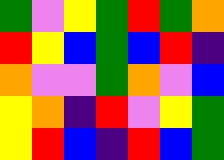[["green", "violet", "yellow", "green", "red", "green", "orange"], ["red", "yellow", "blue", "green", "blue", "red", "indigo"], ["orange", "violet", "violet", "green", "orange", "violet", "blue"], ["yellow", "orange", "indigo", "red", "violet", "yellow", "green"], ["yellow", "red", "blue", "indigo", "red", "blue", "green"]]